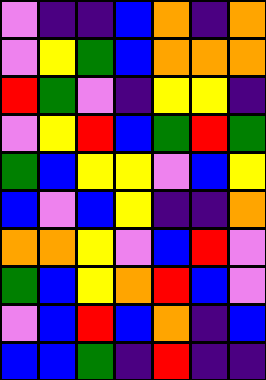[["violet", "indigo", "indigo", "blue", "orange", "indigo", "orange"], ["violet", "yellow", "green", "blue", "orange", "orange", "orange"], ["red", "green", "violet", "indigo", "yellow", "yellow", "indigo"], ["violet", "yellow", "red", "blue", "green", "red", "green"], ["green", "blue", "yellow", "yellow", "violet", "blue", "yellow"], ["blue", "violet", "blue", "yellow", "indigo", "indigo", "orange"], ["orange", "orange", "yellow", "violet", "blue", "red", "violet"], ["green", "blue", "yellow", "orange", "red", "blue", "violet"], ["violet", "blue", "red", "blue", "orange", "indigo", "blue"], ["blue", "blue", "green", "indigo", "red", "indigo", "indigo"]]